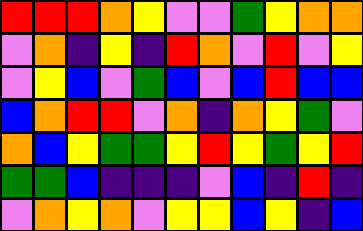[["red", "red", "red", "orange", "yellow", "violet", "violet", "green", "yellow", "orange", "orange"], ["violet", "orange", "indigo", "yellow", "indigo", "red", "orange", "violet", "red", "violet", "yellow"], ["violet", "yellow", "blue", "violet", "green", "blue", "violet", "blue", "red", "blue", "blue"], ["blue", "orange", "red", "red", "violet", "orange", "indigo", "orange", "yellow", "green", "violet"], ["orange", "blue", "yellow", "green", "green", "yellow", "red", "yellow", "green", "yellow", "red"], ["green", "green", "blue", "indigo", "indigo", "indigo", "violet", "blue", "indigo", "red", "indigo"], ["violet", "orange", "yellow", "orange", "violet", "yellow", "yellow", "blue", "yellow", "indigo", "blue"]]